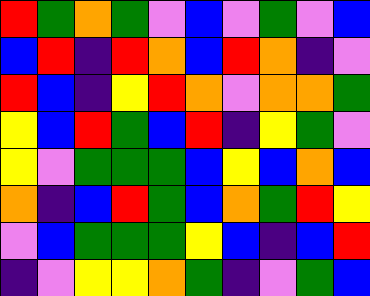[["red", "green", "orange", "green", "violet", "blue", "violet", "green", "violet", "blue"], ["blue", "red", "indigo", "red", "orange", "blue", "red", "orange", "indigo", "violet"], ["red", "blue", "indigo", "yellow", "red", "orange", "violet", "orange", "orange", "green"], ["yellow", "blue", "red", "green", "blue", "red", "indigo", "yellow", "green", "violet"], ["yellow", "violet", "green", "green", "green", "blue", "yellow", "blue", "orange", "blue"], ["orange", "indigo", "blue", "red", "green", "blue", "orange", "green", "red", "yellow"], ["violet", "blue", "green", "green", "green", "yellow", "blue", "indigo", "blue", "red"], ["indigo", "violet", "yellow", "yellow", "orange", "green", "indigo", "violet", "green", "blue"]]